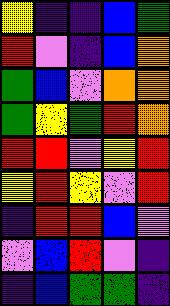[["yellow", "indigo", "indigo", "blue", "green"], ["red", "violet", "indigo", "blue", "orange"], ["green", "blue", "violet", "orange", "orange"], ["green", "yellow", "green", "red", "orange"], ["red", "red", "violet", "yellow", "red"], ["yellow", "red", "yellow", "violet", "red"], ["indigo", "red", "red", "blue", "violet"], ["violet", "blue", "red", "violet", "indigo"], ["indigo", "blue", "green", "green", "indigo"]]